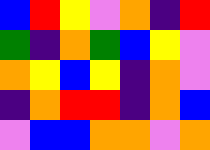[["blue", "red", "yellow", "violet", "orange", "indigo", "red"], ["green", "indigo", "orange", "green", "blue", "yellow", "violet"], ["orange", "yellow", "blue", "yellow", "indigo", "orange", "violet"], ["indigo", "orange", "red", "red", "indigo", "orange", "blue"], ["violet", "blue", "blue", "orange", "orange", "violet", "orange"]]